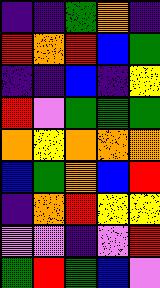[["indigo", "indigo", "green", "orange", "indigo"], ["red", "orange", "red", "blue", "green"], ["indigo", "indigo", "blue", "indigo", "yellow"], ["red", "violet", "green", "green", "green"], ["orange", "yellow", "orange", "orange", "orange"], ["blue", "green", "orange", "blue", "red"], ["indigo", "orange", "red", "yellow", "yellow"], ["violet", "violet", "indigo", "violet", "red"], ["green", "red", "green", "blue", "violet"]]